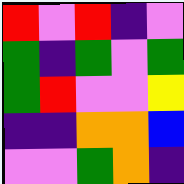[["red", "violet", "red", "indigo", "violet"], ["green", "indigo", "green", "violet", "green"], ["green", "red", "violet", "violet", "yellow"], ["indigo", "indigo", "orange", "orange", "blue"], ["violet", "violet", "green", "orange", "indigo"]]